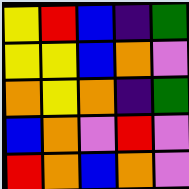[["yellow", "red", "blue", "indigo", "green"], ["yellow", "yellow", "blue", "orange", "violet"], ["orange", "yellow", "orange", "indigo", "green"], ["blue", "orange", "violet", "red", "violet"], ["red", "orange", "blue", "orange", "violet"]]